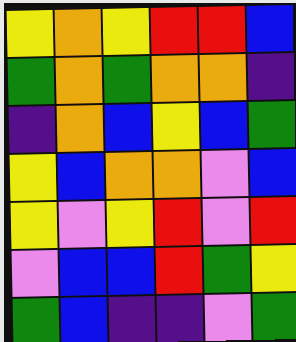[["yellow", "orange", "yellow", "red", "red", "blue"], ["green", "orange", "green", "orange", "orange", "indigo"], ["indigo", "orange", "blue", "yellow", "blue", "green"], ["yellow", "blue", "orange", "orange", "violet", "blue"], ["yellow", "violet", "yellow", "red", "violet", "red"], ["violet", "blue", "blue", "red", "green", "yellow"], ["green", "blue", "indigo", "indigo", "violet", "green"]]